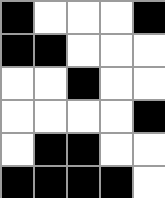[["black", "white", "white", "white", "black"], ["black", "black", "white", "white", "white"], ["white", "white", "black", "white", "white"], ["white", "white", "white", "white", "black"], ["white", "black", "black", "white", "white"], ["black", "black", "black", "black", "white"]]